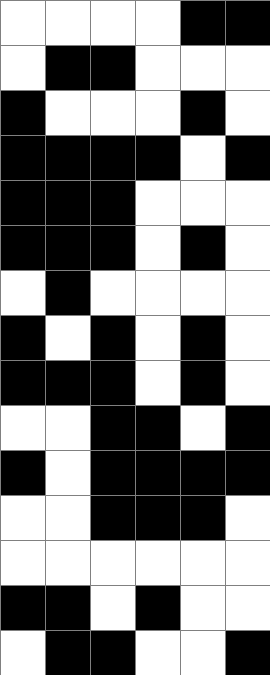[["white", "white", "white", "white", "black", "black"], ["white", "black", "black", "white", "white", "white"], ["black", "white", "white", "white", "black", "white"], ["black", "black", "black", "black", "white", "black"], ["black", "black", "black", "white", "white", "white"], ["black", "black", "black", "white", "black", "white"], ["white", "black", "white", "white", "white", "white"], ["black", "white", "black", "white", "black", "white"], ["black", "black", "black", "white", "black", "white"], ["white", "white", "black", "black", "white", "black"], ["black", "white", "black", "black", "black", "black"], ["white", "white", "black", "black", "black", "white"], ["white", "white", "white", "white", "white", "white"], ["black", "black", "white", "black", "white", "white"], ["white", "black", "black", "white", "white", "black"]]